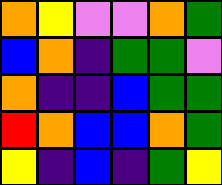[["orange", "yellow", "violet", "violet", "orange", "green"], ["blue", "orange", "indigo", "green", "green", "violet"], ["orange", "indigo", "indigo", "blue", "green", "green"], ["red", "orange", "blue", "blue", "orange", "green"], ["yellow", "indigo", "blue", "indigo", "green", "yellow"]]